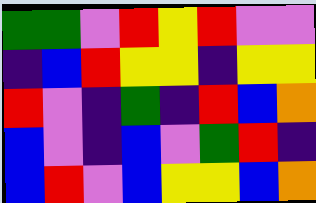[["green", "green", "violet", "red", "yellow", "red", "violet", "violet"], ["indigo", "blue", "red", "yellow", "yellow", "indigo", "yellow", "yellow"], ["red", "violet", "indigo", "green", "indigo", "red", "blue", "orange"], ["blue", "violet", "indigo", "blue", "violet", "green", "red", "indigo"], ["blue", "red", "violet", "blue", "yellow", "yellow", "blue", "orange"]]